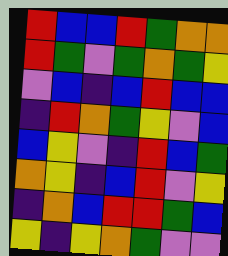[["red", "blue", "blue", "red", "green", "orange", "orange"], ["red", "green", "violet", "green", "orange", "green", "yellow"], ["violet", "blue", "indigo", "blue", "red", "blue", "blue"], ["indigo", "red", "orange", "green", "yellow", "violet", "blue"], ["blue", "yellow", "violet", "indigo", "red", "blue", "green"], ["orange", "yellow", "indigo", "blue", "red", "violet", "yellow"], ["indigo", "orange", "blue", "red", "red", "green", "blue"], ["yellow", "indigo", "yellow", "orange", "green", "violet", "violet"]]